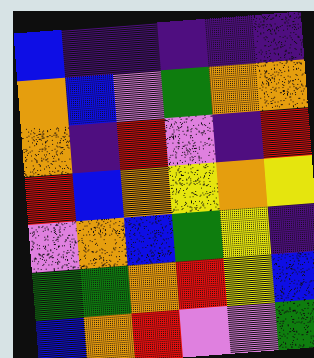[["blue", "indigo", "indigo", "indigo", "indigo", "indigo"], ["orange", "blue", "violet", "green", "orange", "orange"], ["orange", "indigo", "red", "violet", "indigo", "red"], ["red", "blue", "orange", "yellow", "orange", "yellow"], ["violet", "orange", "blue", "green", "yellow", "indigo"], ["green", "green", "orange", "red", "yellow", "blue"], ["blue", "orange", "red", "violet", "violet", "green"]]